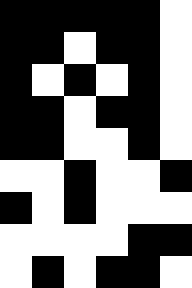[["black", "black", "black", "black", "black", "white"], ["black", "black", "white", "black", "black", "white"], ["black", "white", "black", "white", "black", "white"], ["black", "black", "white", "black", "black", "white"], ["black", "black", "white", "white", "black", "white"], ["white", "white", "black", "white", "white", "black"], ["black", "white", "black", "white", "white", "white"], ["white", "white", "white", "white", "black", "black"], ["white", "black", "white", "black", "black", "white"]]